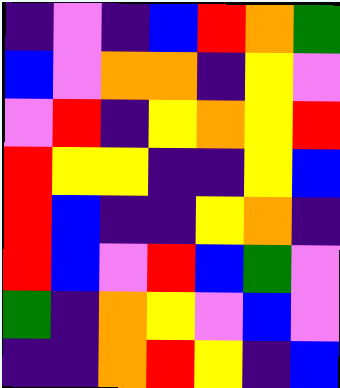[["indigo", "violet", "indigo", "blue", "red", "orange", "green"], ["blue", "violet", "orange", "orange", "indigo", "yellow", "violet"], ["violet", "red", "indigo", "yellow", "orange", "yellow", "red"], ["red", "yellow", "yellow", "indigo", "indigo", "yellow", "blue"], ["red", "blue", "indigo", "indigo", "yellow", "orange", "indigo"], ["red", "blue", "violet", "red", "blue", "green", "violet"], ["green", "indigo", "orange", "yellow", "violet", "blue", "violet"], ["indigo", "indigo", "orange", "red", "yellow", "indigo", "blue"]]